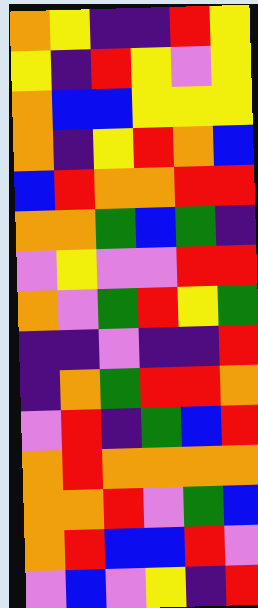[["orange", "yellow", "indigo", "indigo", "red", "yellow"], ["yellow", "indigo", "red", "yellow", "violet", "yellow"], ["orange", "blue", "blue", "yellow", "yellow", "yellow"], ["orange", "indigo", "yellow", "red", "orange", "blue"], ["blue", "red", "orange", "orange", "red", "red"], ["orange", "orange", "green", "blue", "green", "indigo"], ["violet", "yellow", "violet", "violet", "red", "red"], ["orange", "violet", "green", "red", "yellow", "green"], ["indigo", "indigo", "violet", "indigo", "indigo", "red"], ["indigo", "orange", "green", "red", "red", "orange"], ["violet", "red", "indigo", "green", "blue", "red"], ["orange", "red", "orange", "orange", "orange", "orange"], ["orange", "orange", "red", "violet", "green", "blue"], ["orange", "red", "blue", "blue", "red", "violet"], ["violet", "blue", "violet", "yellow", "indigo", "red"]]